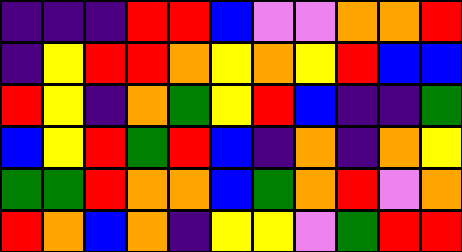[["indigo", "indigo", "indigo", "red", "red", "blue", "violet", "violet", "orange", "orange", "red"], ["indigo", "yellow", "red", "red", "orange", "yellow", "orange", "yellow", "red", "blue", "blue"], ["red", "yellow", "indigo", "orange", "green", "yellow", "red", "blue", "indigo", "indigo", "green"], ["blue", "yellow", "red", "green", "red", "blue", "indigo", "orange", "indigo", "orange", "yellow"], ["green", "green", "red", "orange", "orange", "blue", "green", "orange", "red", "violet", "orange"], ["red", "orange", "blue", "orange", "indigo", "yellow", "yellow", "violet", "green", "red", "red"]]